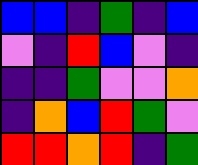[["blue", "blue", "indigo", "green", "indigo", "blue"], ["violet", "indigo", "red", "blue", "violet", "indigo"], ["indigo", "indigo", "green", "violet", "violet", "orange"], ["indigo", "orange", "blue", "red", "green", "violet"], ["red", "red", "orange", "red", "indigo", "green"]]